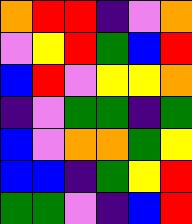[["orange", "red", "red", "indigo", "violet", "orange"], ["violet", "yellow", "red", "green", "blue", "red"], ["blue", "red", "violet", "yellow", "yellow", "orange"], ["indigo", "violet", "green", "green", "indigo", "green"], ["blue", "violet", "orange", "orange", "green", "yellow"], ["blue", "blue", "indigo", "green", "yellow", "red"], ["green", "green", "violet", "indigo", "blue", "red"]]